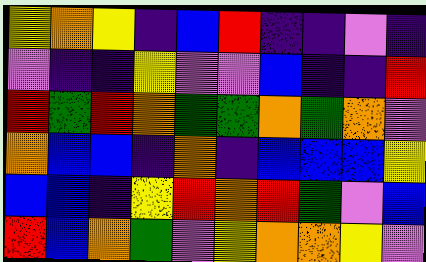[["yellow", "orange", "yellow", "indigo", "blue", "red", "indigo", "indigo", "violet", "indigo"], ["violet", "indigo", "indigo", "yellow", "violet", "violet", "blue", "indigo", "indigo", "red"], ["red", "green", "red", "orange", "green", "green", "orange", "green", "orange", "violet"], ["orange", "blue", "blue", "indigo", "orange", "indigo", "blue", "blue", "blue", "yellow"], ["blue", "blue", "indigo", "yellow", "red", "orange", "red", "green", "violet", "blue"], ["red", "blue", "orange", "green", "violet", "yellow", "orange", "orange", "yellow", "violet"]]